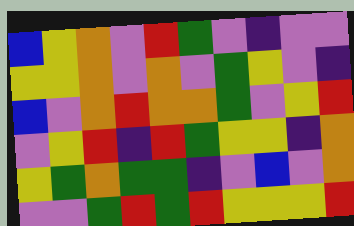[["blue", "yellow", "orange", "violet", "red", "green", "violet", "indigo", "violet", "violet"], ["yellow", "yellow", "orange", "violet", "orange", "violet", "green", "yellow", "violet", "indigo"], ["blue", "violet", "orange", "red", "orange", "orange", "green", "violet", "yellow", "red"], ["violet", "yellow", "red", "indigo", "red", "green", "yellow", "yellow", "indigo", "orange"], ["yellow", "green", "orange", "green", "green", "indigo", "violet", "blue", "violet", "orange"], ["violet", "violet", "green", "red", "green", "red", "yellow", "yellow", "yellow", "red"]]